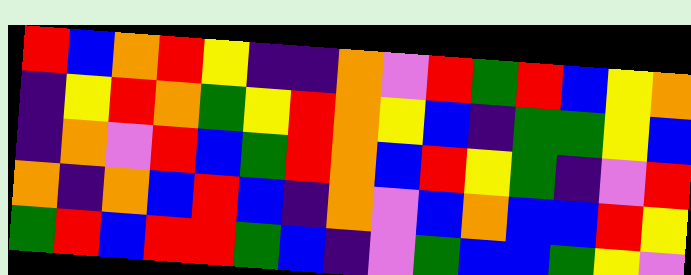[["red", "blue", "orange", "red", "yellow", "indigo", "indigo", "orange", "violet", "red", "green", "red", "blue", "yellow", "orange"], ["indigo", "yellow", "red", "orange", "green", "yellow", "red", "orange", "yellow", "blue", "indigo", "green", "green", "yellow", "blue"], ["indigo", "orange", "violet", "red", "blue", "green", "red", "orange", "blue", "red", "yellow", "green", "indigo", "violet", "red"], ["orange", "indigo", "orange", "blue", "red", "blue", "indigo", "orange", "violet", "blue", "orange", "blue", "blue", "red", "yellow"], ["green", "red", "blue", "red", "red", "green", "blue", "indigo", "violet", "green", "blue", "blue", "green", "yellow", "violet"]]